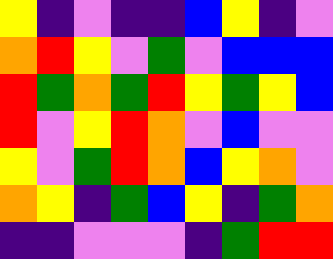[["yellow", "indigo", "violet", "indigo", "indigo", "blue", "yellow", "indigo", "violet"], ["orange", "red", "yellow", "violet", "green", "violet", "blue", "blue", "blue"], ["red", "green", "orange", "green", "red", "yellow", "green", "yellow", "blue"], ["red", "violet", "yellow", "red", "orange", "violet", "blue", "violet", "violet"], ["yellow", "violet", "green", "red", "orange", "blue", "yellow", "orange", "violet"], ["orange", "yellow", "indigo", "green", "blue", "yellow", "indigo", "green", "orange"], ["indigo", "indigo", "violet", "violet", "violet", "indigo", "green", "red", "red"]]